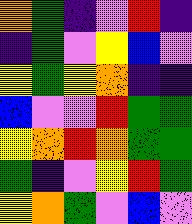[["orange", "green", "indigo", "violet", "red", "indigo"], ["indigo", "green", "violet", "yellow", "blue", "violet"], ["yellow", "green", "yellow", "orange", "indigo", "indigo"], ["blue", "violet", "violet", "red", "green", "green"], ["yellow", "orange", "red", "orange", "green", "green"], ["green", "indigo", "violet", "yellow", "red", "green"], ["yellow", "orange", "green", "violet", "blue", "violet"]]